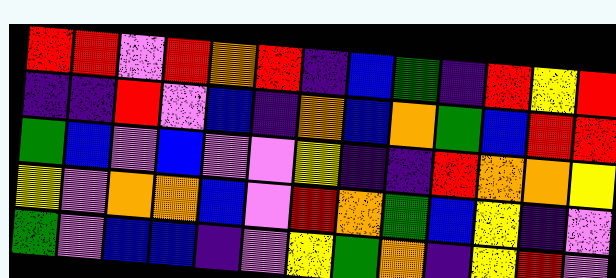[["red", "red", "violet", "red", "orange", "red", "indigo", "blue", "green", "indigo", "red", "yellow", "red"], ["indigo", "indigo", "red", "violet", "blue", "indigo", "orange", "blue", "orange", "green", "blue", "red", "red"], ["green", "blue", "violet", "blue", "violet", "violet", "yellow", "indigo", "indigo", "red", "orange", "orange", "yellow"], ["yellow", "violet", "orange", "orange", "blue", "violet", "red", "orange", "green", "blue", "yellow", "indigo", "violet"], ["green", "violet", "blue", "blue", "indigo", "violet", "yellow", "green", "orange", "indigo", "yellow", "red", "violet"]]